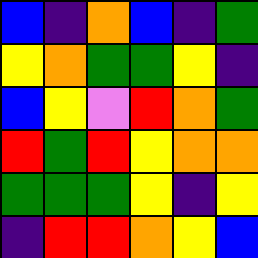[["blue", "indigo", "orange", "blue", "indigo", "green"], ["yellow", "orange", "green", "green", "yellow", "indigo"], ["blue", "yellow", "violet", "red", "orange", "green"], ["red", "green", "red", "yellow", "orange", "orange"], ["green", "green", "green", "yellow", "indigo", "yellow"], ["indigo", "red", "red", "orange", "yellow", "blue"]]